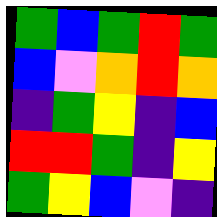[["green", "blue", "green", "red", "green"], ["blue", "violet", "orange", "red", "orange"], ["indigo", "green", "yellow", "indigo", "blue"], ["red", "red", "green", "indigo", "yellow"], ["green", "yellow", "blue", "violet", "indigo"]]